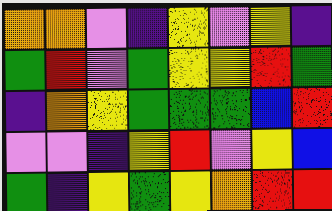[["orange", "orange", "violet", "indigo", "yellow", "violet", "yellow", "indigo"], ["green", "red", "violet", "green", "yellow", "yellow", "red", "green"], ["indigo", "orange", "yellow", "green", "green", "green", "blue", "red"], ["violet", "violet", "indigo", "yellow", "red", "violet", "yellow", "blue"], ["green", "indigo", "yellow", "green", "yellow", "orange", "red", "red"]]